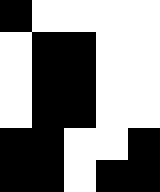[["black", "white", "white", "white", "white"], ["white", "black", "black", "white", "white"], ["white", "black", "black", "white", "white"], ["white", "black", "black", "white", "white"], ["black", "black", "white", "white", "black"], ["black", "black", "white", "black", "black"]]